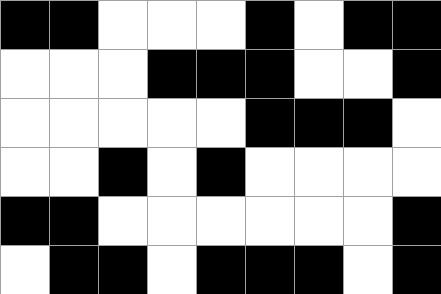[["black", "black", "white", "white", "white", "black", "white", "black", "black"], ["white", "white", "white", "black", "black", "black", "white", "white", "black"], ["white", "white", "white", "white", "white", "black", "black", "black", "white"], ["white", "white", "black", "white", "black", "white", "white", "white", "white"], ["black", "black", "white", "white", "white", "white", "white", "white", "black"], ["white", "black", "black", "white", "black", "black", "black", "white", "black"]]